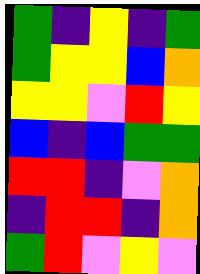[["green", "indigo", "yellow", "indigo", "green"], ["green", "yellow", "yellow", "blue", "orange"], ["yellow", "yellow", "violet", "red", "yellow"], ["blue", "indigo", "blue", "green", "green"], ["red", "red", "indigo", "violet", "orange"], ["indigo", "red", "red", "indigo", "orange"], ["green", "red", "violet", "yellow", "violet"]]